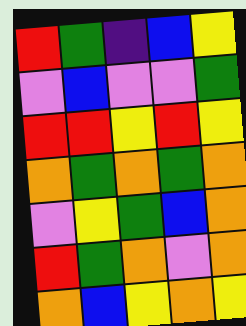[["red", "green", "indigo", "blue", "yellow"], ["violet", "blue", "violet", "violet", "green"], ["red", "red", "yellow", "red", "yellow"], ["orange", "green", "orange", "green", "orange"], ["violet", "yellow", "green", "blue", "orange"], ["red", "green", "orange", "violet", "orange"], ["orange", "blue", "yellow", "orange", "yellow"]]